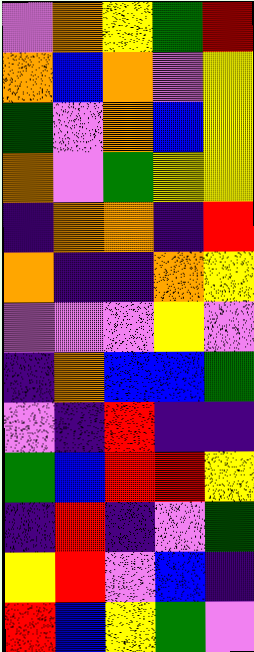[["violet", "orange", "yellow", "green", "red"], ["orange", "blue", "orange", "violet", "yellow"], ["green", "violet", "orange", "blue", "yellow"], ["orange", "violet", "green", "yellow", "yellow"], ["indigo", "orange", "orange", "indigo", "red"], ["orange", "indigo", "indigo", "orange", "yellow"], ["violet", "violet", "violet", "yellow", "violet"], ["indigo", "orange", "blue", "blue", "green"], ["violet", "indigo", "red", "indigo", "indigo"], ["green", "blue", "red", "red", "yellow"], ["indigo", "red", "indigo", "violet", "green"], ["yellow", "red", "violet", "blue", "indigo"], ["red", "blue", "yellow", "green", "violet"]]